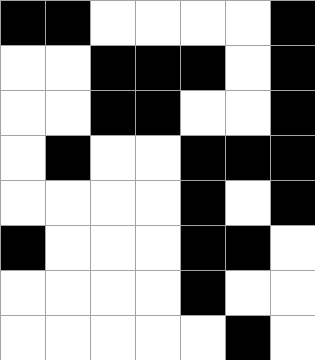[["black", "black", "white", "white", "white", "white", "black"], ["white", "white", "black", "black", "black", "white", "black"], ["white", "white", "black", "black", "white", "white", "black"], ["white", "black", "white", "white", "black", "black", "black"], ["white", "white", "white", "white", "black", "white", "black"], ["black", "white", "white", "white", "black", "black", "white"], ["white", "white", "white", "white", "black", "white", "white"], ["white", "white", "white", "white", "white", "black", "white"]]